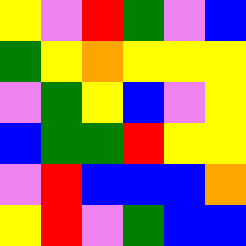[["yellow", "violet", "red", "green", "violet", "blue"], ["green", "yellow", "orange", "yellow", "yellow", "yellow"], ["violet", "green", "yellow", "blue", "violet", "yellow"], ["blue", "green", "green", "red", "yellow", "yellow"], ["violet", "red", "blue", "blue", "blue", "orange"], ["yellow", "red", "violet", "green", "blue", "blue"]]